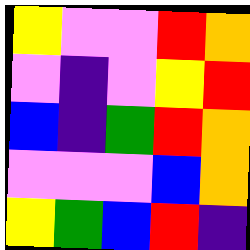[["yellow", "violet", "violet", "red", "orange"], ["violet", "indigo", "violet", "yellow", "red"], ["blue", "indigo", "green", "red", "orange"], ["violet", "violet", "violet", "blue", "orange"], ["yellow", "green", "blue", "red", "indigo"]]